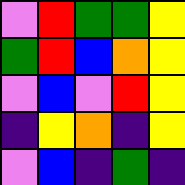[["violet", "red", "green", "green", "yellow"], ["green", "red", "blue", "orange", "yellow"], ["violet", "blue", "violet", "red", "yellow"], ["indigo", "yellow", "orange", "indigo", "yellow"], ["violet", "blue", "indigo", "green", "indigo"]]